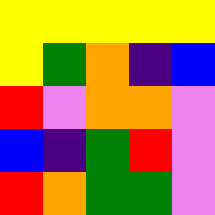[["yellow", "yellow", "yellow", "yellow", "yellow"], ["yellow", "green", "orange", "indigo", "blue"], ["red", "violet", "orange", "orange", "violet"], ["blue", "indigo", "green", "red", "violet"], ["red", "orange", "green", "green", "violet"]]